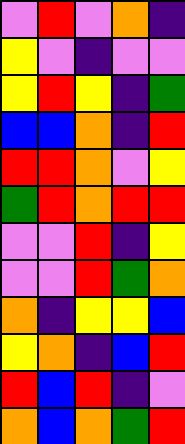[["violet", "red", "violet", "orange", "indigo"], ["yellow", "violet", "indigo", "violet", "violet"], ["yellow", "red", "yellow", "indigo", "green"], ["blue", "blue", "orange", "indigo", "red"], ["red", "red", "orange", "violet", "yellow"], ["green", "red", "orange", "red", "red"], ["violet", "violet", "red", "indigo", "yellow"], ["violet", "violet", "red", "green", "orange"], ["orange", "indigo", "yellow", "yellow", "blue"], ["yellow", "orange", "indigo", "blue", "red"], ["red", "blue", "red", "indigo", "violet"], ["orange", "blue", "orange", "green", "red"]]